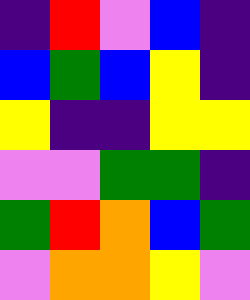[["indigo", "red", "violet", "blue", "indigo"], ["blue", "green", "blue", "yellow", "indigo"], ["yellow", "indigo", "indigo", "yellow", "yellow"], ["violet", "violet", "green", "green", "indigo"], ["green", "red", "orange", "blue", "green"], ["violet", "orange", "orange", "yellow", "violet"]]